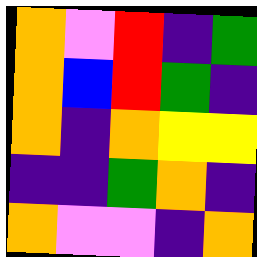[["orange", "violet", "red", "indigo", "green"], ["orange", "blue", "red", "green", "indigo"], ["orange", "indigo", "orange", "yellow", "yellow"], ["indigo", "indigo", "green", "orange", "indigo"], ["orange", "violet", "violet", "indigo", "orange"]]